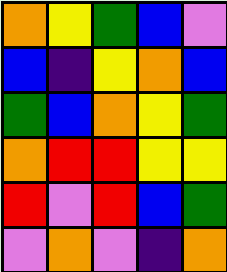[["orange", "yellow", "green", "blue", "violet"], ["blue", "indigo", "yellow", "orange", "blue"], ["green", "blue", "orange", "yellow", "green"], ["orange", "red", "red", "yellow", "yellow"], ["red", "violet", "red", "blue", "green"], ["violet", "orange", "violet", "indigo", "orange"]]